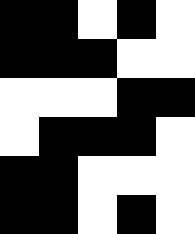[["black", "black", "white", "black", "white"], ["black", "black", "black", "white", "white"], ["white", "white", "white", "black", "black"], ["white", "black", "black", "black", "white"], ["black", "black", "white", "white", "white"], ["black", "black", "white", "black", "white"]]